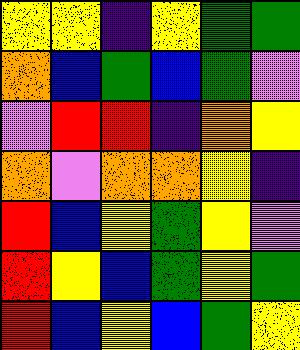[["yellow", "yellow", "indigo", "yellow", "green", "green"], ["orange", "blue", "green", "blue", "green", "violet"], ["violet", "red", "red", "indigo", "orange", "yellow"], ["orange", "violet", "orange", "orange", "yellow", "indigo"], ["red", "blue", "yellow", "green", "yellow", "violet"], ["red", "yellow", "blue", "green", "yellow", "green"], ["red", "blue", "yellow", "blue", "green", "yellow"]]